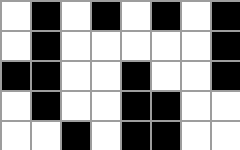[["white", "black", "white", "black", "white", "black", "white", "black"], ["white", "black", "white", "white", "white", "white", "white", "black"], ["black", "black", "white", "white", "black", "white", "white", "black"], ["white", "black", "white", "white", "black", "black", "white", "white"], ["white", "white", "black", "white", "black", "black", "white", "white"]]